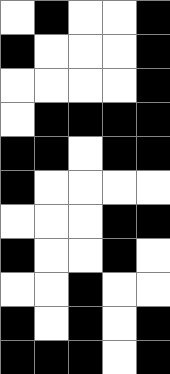[["white", "black", "white", "white", "black"], ["black", "white", "white", "white", "black"], ["white", "white", "white", "white", "black"], ["white", "black", "black", "black", "black"], ["black", "black", "white", "black", "black"], ["black", "white", "white", "white", "white"], ["white", "white", "white", "black", "black"], ["black", "white", "white", "black", "white"], ["white", "white", "black", "white", "white"], ["black", "white", "black", "white", "black"], ["black", "black", "black", "white", "black"]]